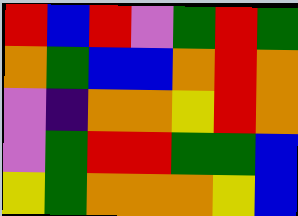[["red", "blue", "red", "violet", "green", "red", "green"], ["orange", "green", "blue", "blue", "orange", "red", "orange"], ["violet", "indigo", "orange", "orange", "yellow", "red", "orange"], ["violet", "green", "red", "red", "green", "green", "blue"], ["yellow", "green", "orange", "orange", "orange", "yellow", "blue"]]